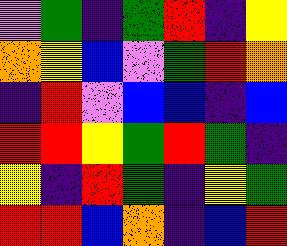[["violet", "green", "indigo", "green", "red", "indigo", "yellow"], ["orange", "yellow", "blue", "violet", "green", "red", "orange"], ["indigo", "red", "violet", "blue", "blue", "indigo", "blue"], ["red", "red", "yellow", "green", "red", "green", "indigo"], ["yellow", "indigo", "red", "green", "indigo", "yellow", "green"], ["red", "red", "blue", "orange", "indigo", "blue", "red"]]